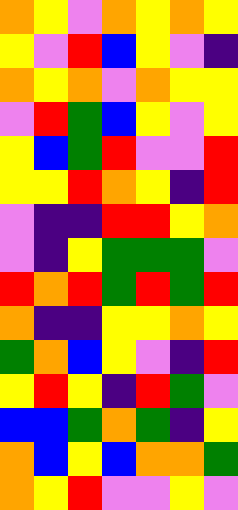[["orange", "yellow", "violet", "orange", "yellow", "orange", "yellow"], ["yellow", "violet", "red", "blue", "yellow", "violet", "indigo"], ["orange", "yellow", "orange", "violet", "orange", "yellow", "yellow"], ["violet", "red", "green", "blue", "yellow", "violet", "yellow"], ["yellow", "blue", "green", "red", "violet", "violet", "red"], ["yellow", "yellow", "red", "orange", "yellow", "indigo", "red"], ["violet", "indigo", "indigo", "red", "red", "yellow", "orange"], ["violet", "indigo", "yellow", "green", "green", "green", "violet"], ["red", "orange", "red", "green", "red", "green", "red"], ["orange", "indigo", "indigo", "yellow", "yellow", "orange", "yellow"], ["green", "orange", "blue", "yellow", "violet", "indigo", "red"], ["yellow", "red", "yellow", "indigo", "red", "green", "violet"], ["blue", "blue", "green", "orange", "green", "indigo", "yellow"], ["orange", "blue", "yellow", "blue", "orange", "orange", "green"], ["orange", "yellow", "red", "violet", "violet", "yellow", "violet"]]